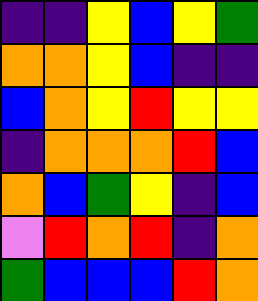[["indigo", "indigo", "yellow", "blue", "yellow", "green"], ["orange", "orange", "yellow", "blue", "indigo", "indigo"], ["blue", "orange", "yellow", "red", "yellow", "yellow"], ["indigo", "orange", "orange", "orange", "red", "blue"], ["orange", "blue", "green", "yellow", "indigo", "blue"], ["violet", "red", "orange", "red", "indigo", "orange"], ["green", "blue", "blue", "blue", "red", "orange"]]